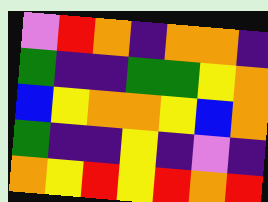[["violet", "red", "orange", "indigo", "orange", "orange", "indigo"], ["green", "indigo", "indigo", "green", "green", "yellow", "orange"], ["blue", "yellow", "orange", "orange", "yellow", "blue", "orange"], ["green", "indigo", "indigo", "yellow", "indigo", "violet", "indigo"], ["orange", "yellow", "red", "yellow", "red", "orange", "red"]]